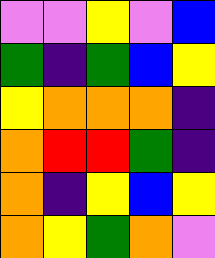[["violet", "violet", "yellow", "violet", "blue"], ["green", "indigo", "green", "blue", "yellow"], ["yellow", "orange", "orange", "orange", "indigo"], ["orange", "red", "red", "green", "indigo"], ["orange", "indigo", "yellow", "blue", "yellow"], ["orange", "yellow", "green", "orange", "violet"]]